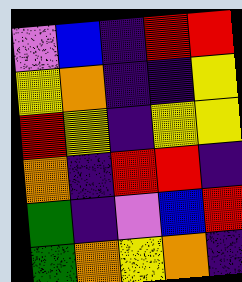[["violet", "blue", "indigo", "red", "red"], ["yellow", "orange", "indigo", "indigo", "yellow"], ["red", "yellow", "indigo", "yellow", "yellow"], ["orange", "indigo", "red", "red", "indigo"], ["green", "indigo", "violet", "blue", "red"], ["green", "orange", "yellow", "orange", "indigo"]]